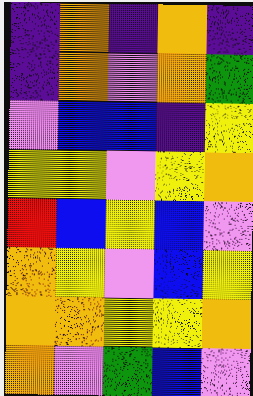[["indigo", "orange", "indigo", "orange", "indigo"], ["indigo", "orange", "violet", "orange", "green"], ["violet", "blue", "blue", "indigo", "yellow"], ["yellow", "yellow", "violet", "yellow", "orange"], ["red", "blue", "yellow", "blue", "violet"], ["orange", "yellow", "violet", "blue", "yellow"], ["orange", "orange", "yellow", "yellow", "orange"], ["orange", "violet", "green", "blue", "violet"]]